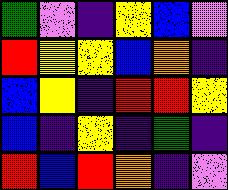[["green", "violet", "indigo", "yellow", "blue", "violet"], ["red", "yellow", "yellow", "blue", "orange", "indigo"], ["blue", "yellow", "indigo", "red", "red", "yellow"], ["blue", "indigo", "yellow", "indigo", "green", "indigo"], ["red", "blue", "red", "orange", "indigo", "violet"]]